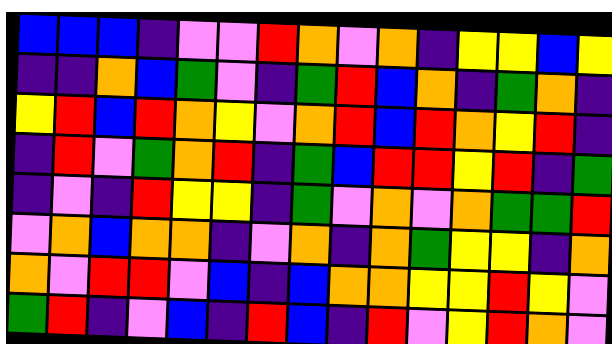[["blue", "blue", "blue", "indigo", "violet", "violet", "red", "orange", "violet", "orange", "indigo", "yellow", "yellow", "blue", "yellow"], ["indigo", "indigo", "orange", "blue", "green", "violet", "indigo", "green", "red", "blue", "orange", "indigo", "green", "orange", "indigo"], ["yellow", "red", "blue", "red", "orange", "yellow", "violet", "orange", "red", "blue", "red", "orange", "yellow", "red", "indigo"], ["indigo", "red", "violet", "green", "orange", "red", "indigo", "green", "blue", "red", "red", "yellow", "red", "indigo", "green"], ["indigo", "violet", "indigo", "red", "yellow", "yellow", "indigo", "green", "violet", "orange", "violet", "orange", "green", "green", "red"], ["violet", "orange", "blue", "orange", "orange", "indigo", "violet", "orange", "indigo", "orange", "green", "yellow", "yellow", "indigo", "orange"], ["orange", "violet", "red", "red", "violet", "blue", "indigo", "blue", "orange", "orange", "yellow", "yellow", "red", "yellow", "violet"], ["green", "red", "indigo", "violet", "blue", "indigo", "red", "blue", "indigo", "red", "violet", "yellow", "red", "orange", "violet"]]